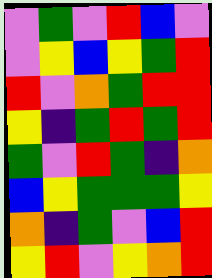[["violet", "green", "violet", "red", "blue", "violet"], ["violet", "yellow", "blue", "yellow", "green", "red"], ["red", "violet", "orange", "green", "red", "red"], ["yellow", "indigo", "green", "red", "green", "red"], ["green", "violet", "red", "green", "indigo", "orange"], ["blue", "yellow", "green", "green", "green", "yellow"], ["orange", "indigo", "green", "violet", "blue", "red"], ["yellow", "red", "violet", "yellow", "orange", "red"]]